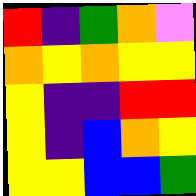[["red", "indigo", "green", "orange", "violet"], ["orange", "yellow", "orange", "yellow", "yellow"], ["yellow", "indigo", "indigo", "red", "red"], ["yellow", "indigo", "blue", "orange", "yellow"], ["yellow", "yellow", "blue", "blue", "green"]]